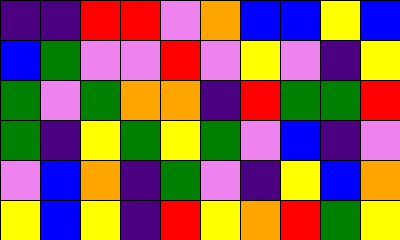[["indigo", "indigo", "red", "red", "violet", "orange", "blue", "blue", "yellow", "blue"], ["blue", "green", "violet", "violet", "red", "violet", "yellow", "violet", "indigo", "yellow"], ["green", "violet", "green", "orange", "orange", "indigo", "red", "green", "green", "red"], ["green", "indigo", "yellow", "green", "yellow", "green", "violet", "blue", "indigo", "violet"], ["violet", "blue", "orange", "indigo", "green", "violet", "indigo", "yellow", "blue", "orange"], ["yellow", "blue", "yellow", "indigo", "red", "yellow", "orange", "red", "green", "yellow"]]